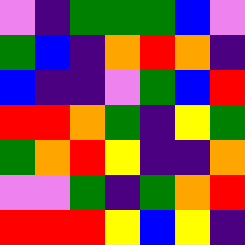[["violet", "indigo", "green", "green", "green", "blue", "violet"], ["green", "blue", "indigo", "orange", "red", "orange", "indigo"], ["blue", "indigo", "indigo", "violet", "green", "blue", "red"], ["red", "red", "orange", "green", "indigo", "yellow", "green"], ["green", "orange", "red", "yellow", "indigo", "indigo", "orange"], ["violet", "violet", "green", "indigo", "green", "orange", "red"], ["red", "red", "red", "yellow", "blue", "yellow", "indigo"]]